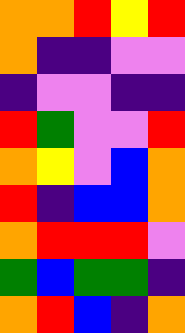[["orange", "orange", "red", "yellow", "red"], ["orange", "indigo", "indigo", "violet", "violet"], ["indigo", "violet", "violet", "indigo", "indigo"], ["red", "green", "violet", "violet", "red"], ["orange", "yellow", "violet", "blue", "orange"], ["red", "indigo", "blue", "blue", "orange"], ["orange", "red", "red", "red", "violet"], ["green", "blue", "green", "green", "indigo"], ["orange", "red", "blue", "indigo", "orange"]]